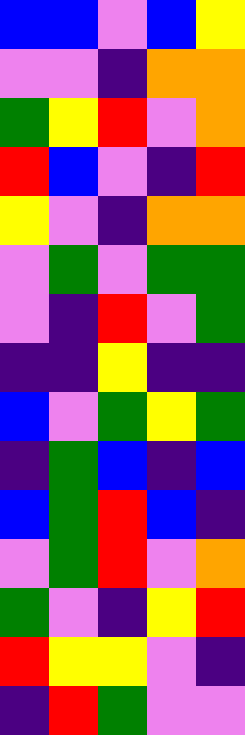[["blue", "blue", "violet", "blue", "yellow"], ["violet", "violet", "indigo", "orange", "orange"], ["green", "yellow", "red", "violet", "orange"], ["red", "blue", "violet", "indigo", "red"], ["yellow", "violet", "indigo", "orange", "orange"], ["violet", "green", "violet", "green", "green"], ["violet", "indigo", "red", "violet", "green"], ["indigo", "indigo", "yellow", "indigo", "indigo"], ["blue", "violet", "green", "yellow", "green"], ["indigo", "green", "blue", "indigo", "blue"], ["blue", "green", "red", "blue", "indigo"], ["violet", "green", "red", "violet", "orange"], ["green", "violet", "indigo", "yellow", "red"], ["red", "yellow", "yellow", "violet", "indigo"], ["indigo", "red", "green", "violet", "violet"]]